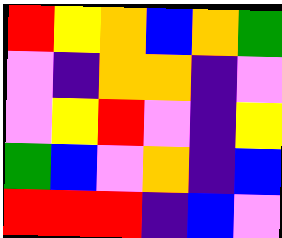[["red", "yellow", "orange", "blue", "orange", "green"], ["violet", "indigo", "orange", "orange", "indigo", "violet"], ["violet", "yellow", "red", "violet", "indigo", "yellow"], ["green", "blue", "violet", "orange", "indigo", "blue"], ["red", "red", "red", "indigo", "blue", "violet"]]